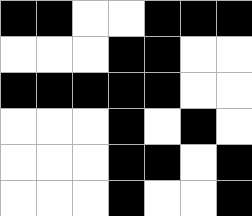[["black", "black", "white", "white", "black", "black", "black"], ["white", "white", "white", "black", "black", "white", "white"], ["black", "black", "black", "black", "black", "white", "white"], ["white", "white", "white", "black", "white", "black", "white"], ["white", "white", "white", "black", "black", "white", "black"], ["white", "white", "white", "black", "white", "white", "black"]]